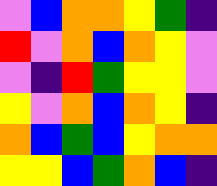[["violet", "blue", "orange", "orange", "yellow", "green", "indigo"], ["red", "violet", "orange", "blue", "orange", "yellow", "violet"], ["violet", "indigo", "red", "green", "yellow", "yellow", "violet"], ["yellow", "violet", "orange", "blue", "orange", "yellow", "indigo"], ["orange", "blue", "green", "blue", "yellow", "orange", "orange"], ["yellow", "yellow", "blue", "green", "orange", "blue", "indigo"]]